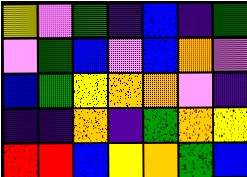[["yellow", "violet", "green", "indigo", "blue", "indigo", "green"], ["violet", "green", "blue", "violet", "blue", "orange", "violet"], ["blue", "green", "yellow", "orange", "orange", "violet", "indigo"], ["indigo", "indigo", "orange", "indigo", "green", "orange", "yellow"], ["red", "red", "blue", "yellow", "orange", "green", "blue"]]